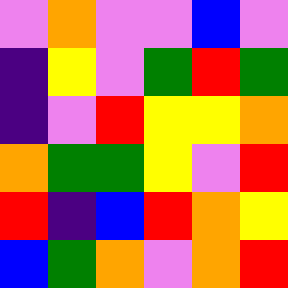[["violet", "orange", "violet", "violet", "blue", "violet"], ["indigo", "yellow", "violet", "green", "red", "green"], ["indigo", "violet", "red", "yellow", "yellow", "orange"], ["orange", "green", "green", "yellow", "violet", "red"], ["red", "indigo", "blue", "red", "orange", "yellow"], ["blue", "green", "orange", "violet", "orange", "red"]]